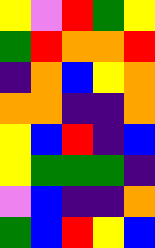[["yellow", "violet", "red", "green", "yellow"], ["green", "red", "orange", "orange", "red"], ["indigo", "orange", "blue", "yellow", "orange"], ["orange", "orange", "indigo", "indigo", "orange"], ["yellow", "blue", "red", "indigo", "blue"], ["yellow", "green", "green", "green", "indigo"], ["violet", "blue", "indigo", "indigo", "orange"], ["green", "blue", "red", "yellow", "blue"]]